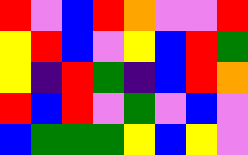[["red", "violet", "blue", "red", "orange", "violet", "violet", "red"], ["yellow", "red", "blue", "violet", "yellow", "blue", "red", "green"], ["yellow", "indigo", "red", "green", "indigo", "blue", "red", "orange"], ["red", "blue", "red", "violet", "green", "violet", "blue", "violet"], ["blue", "green", "green", "green", "yellow", "blue", "yellow", "violet"]]